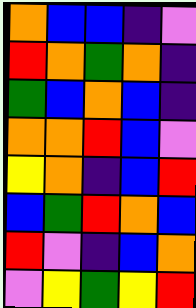[["orange", "blue", "blue", "indigo", "violet"], ["red", "orange", "green", "orange", "indigo"], ["green", "blue", "orange", "blue", "indigo"], ["orange", "orange", "red", "blue", "violet"], ["yellow", "orange", "indigo", "blue", "red"], ["blue", "green", "red", "orange", "blue"], ["red", "violet", "indigo", "blue", "orange"], ["violet", "yellow", "green", "yellow", "red"]]